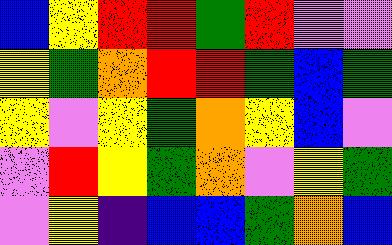[["blue", "yellow", "red", "red", "green", "red", "violet", "violet"], ["yellow", "green", "orange", "red", "red", "green", "blue", "green"], ["yellow", "violet", "yellow", "green", "orange", "yellow", "blue", "violet"], ["violet", "red", "yellow", "green", "orange", "violet", "yellow", "green"], ["violet", "yellow", "indigo", "blue", "blue", "green", "orange", "blue"]]